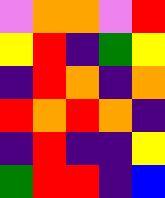[["violet", "orange", "orange", "violet", "red"], ["yellow", "red", "indigo", "green", "yellow"], ["indigo", "red", "orange", "indigo", "orange"], ["red", "orange", "red", "orange", "indigo"], ["indigo", "red", "indigo", "indigo", "yellow"], ["green", "red", "red", "indigo", "blue"]]